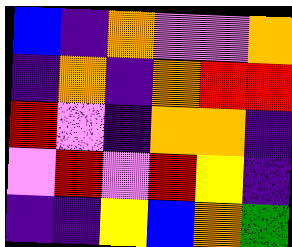[["blue", "indigo", "orange", "violet", "violet", "orange"], ["indigo", "orange", "indigo", "orange", "red", "red"], ["red", "violet", "indigo", "orange", "orange", "indigo"], ["violet", "red", "violet", "red", "yellow", "indigo"], ["indigo", "indigo", "yellow", "blue", "orange", "green"]]